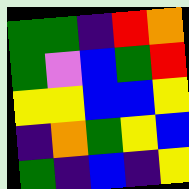[["green", "green", "indigo", "red", "orange"], ["green", "violet", "blue", "green", "red"], ["yellow", "yellow", "blue", "blue", "yellow"], ["indigo", "orange", "green", "yellow", "blue"], ["green", "indigo", "blue", "indigo", "yellow"]]